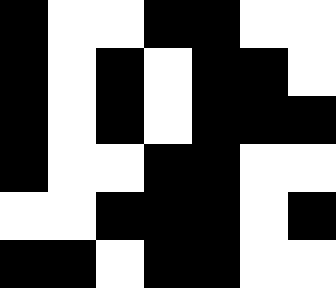[["black", "white", "white", "black", "black", "white", "white"], ["black", "white", "black", "white", "black", "black", "white"], ["black", "white", "black", "white", "black", "black", "black"], ["black", "white", "white", "black", "black", "white", "white"], ["white", "white", "black", "black", "black", "white", "black"], ["black", "black", "white", "black", "black", "white", "white"]]